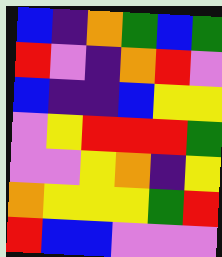[["blue", "indigo", "orange", "green", "blue", "green"], ["red", "violet", "indigo", "orange", "red", "violet"], ["blue", "indigo", "indigo", "blue", "yellow", "yellow"], ["violet", "yellow", "red", "red", "red", "green"], ["violet", "violet", "yellow", "orange", "indigo", "yellow"], ["orange", "yellow", "yellow", "yellow", "green", "red"], ["red", "blue", "blue", "violet", "violet", "violet"]]